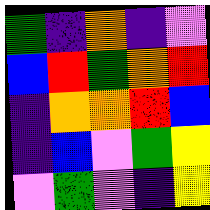[["green", "indigo", "orange", "indigo", "violet"], ["blue", "red", "green", "orange", "red"], ["indigo", "orange", "orange", "red", "blue"], ["indigo", "blue", "violet", "green", "yellow"], ["violet", "green", "violet", "indigo", "yellow"]]